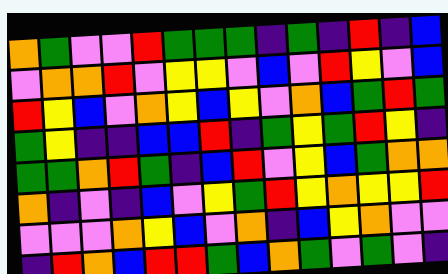[["orange", "green", "violet", "violet", "red", "green", "green", "green", "indigo", "green", "indigo", "red", "indigo", "blue"], ["violet", "orange", "orange", "red", "violet", "yellow", "yellow", "violet", "blue", "violet", "red", "yellow", "violet", "blue"], ["red", "yellow", "blue", "violet", "orange", "yellow", "blue", "yellow", "violet", "orange", "blue", "green", "red", "green"], ["green", "yellow", "indigo", "indigo", "blue", "blue", "red", "indigo", "green", "yellow", "green", "red", "yellow", "indigo"], ["green", "green", "orange", "red", "green", "indigo", "blue", "red", "violet", "yellow", "blue", "green", "orange", "orange"], ["orange", "indigo", "violet", "indigo", "blue", "violet", "yellow", "green", "red", "yellow", "orange", "yellow", "yellow", "red"], ["violet", "violet", "violet", "orange", "yellow", "blue", "violet", "orange", "indigo", "blue", "yellow", "orange", "violet", "violet"], ["indigo", "red", "orange", "blue", "red", "red", "green", "blue", "orange", "green", "violet", "green", "violet", "indigo"]]